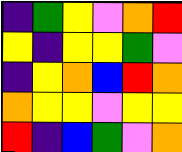[["indigo", "green", "yellow", "violet", "orange", "red"], ["yellow", "indigo", "yellow", "yellow", "green", "violet"], ["indigo", "yellow", "orange", "blue", "red", "orange"], ["orange", "yellow", "yellow", "violet", "yellow", "yellow"], ["red", "indigo", "blue", "green", "violet", "orange"]]